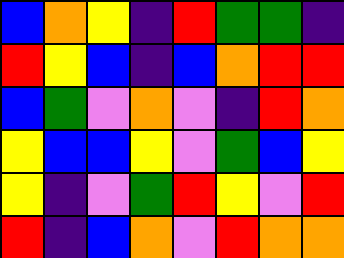[["blue", "orange", "yellow", "indigo", "red", "green", "green", "indigo"], ["red", "yellow", "blue", "indigo", "blue", "orange", "red", "red"], ["blue", "green", "violet", "orange", "violet", "indigo", "red", "orange"], ["yellow", "blue", "blue", "yellow", "violet", "green", "blue", "yellow"], ["yellow", "indigo", "violet", "green", "red", "yellow", "violet", "red"], ["red", "indigo", "blue", "orange", "violet", "red", "orange", "orange"]]